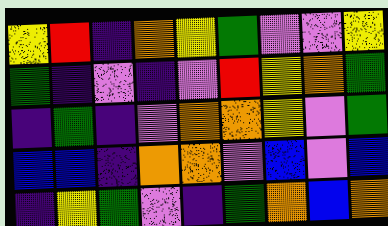[["yellow", "red", "indigo", "orange", "yellow", "green", "violet", "violet", "yellow"], ["green", "indigo", "violet", "indigo", "violet", "red", "yellow", "orange", "green"], ["indigo", "green", "indigo", "violet", "orange", "orange", "yellow", "violet", "green"], ["blue", "blue", "indigo", "orange", "orange", "violet", "blue", "violet", "blue"], ["indigo", "yellow", "green", "violet", "indigo", "green", "orange", "blue", "orange"]]